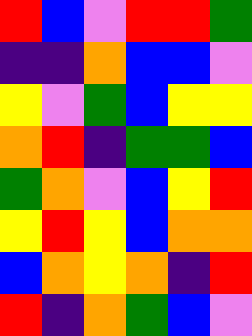[["red", "blue", "violet", "red", "red", "green"], ["indigo", "indigo", "orange", "blue", "blue", "violet"], ["yellow", "violet", "green", "blue", "yellow", "yellow"], ["orange", "red", "indigo", "green", "green", "blue"], ["green", "orange", "violet", "blue", "yellow", "red"], ["yellow", "red", "yellow", "blue", "orange", "orange"], ["blue", "orange", "yellow", "orange", "indigo", "red"], ["red", "indigo", "orange", "green", "blue", "violet"]]